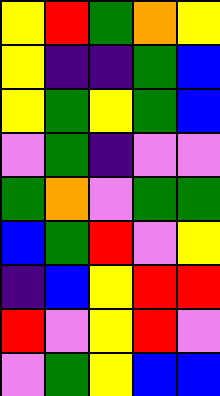[["yellow", "red", "green", "orange", "yellow"], ["yellow", "indigo", "indigo", "green", "blue"], ["yellow", "green", "yellow", "green", "blue"], ["violet", "green", "indigo", "violet", "violet"], ["green", "orange", "violet", "green", "green"], ["blue", "green", "red", "violet", "yellow"], ["indigo", "blue", "yellow", "red", "red"], ["red", "violet", "yellow", "red", "violet"], ["violet", "green", "yellow", "blue", "blue"]]